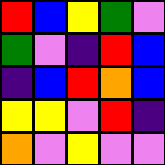[["red", "blue", "yellow", "green", "violet"], ["green", "violet", "indigo", "red", "blue"], ["indigo", "blue", "red", "orange", "blue"], ["yellow", "yellow", "violet", "red", "indigo"], ["orange", "violet", "yellow", "violet", "violet"]]